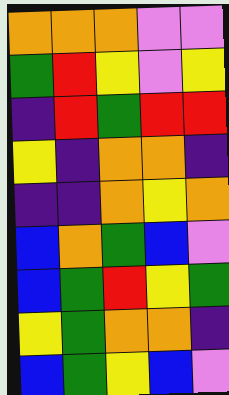[["orange", "orange", "orange", "violet", "violet"], ["green", "red", "yellow", "violet", "yellow"], ["indigo", "red", "green", "red", "red"], ["yellow", "indigo", "orange", "orange", "indigo"], ["indigo", "indigo", "orange", "yellow", "orange"], ["blue", "orange", "green", "blue", "violet"], ["blue", "green", "red", "yellow", "green"], ["yellow", "green", "orange", "orange", "indigo"], ["blue", "green", "yellow", "blue", "violet"]]